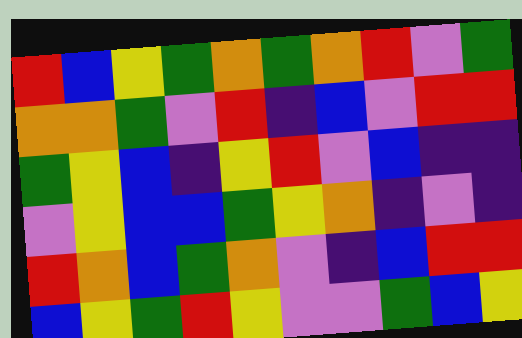[["red", "blue", "yellow", "green", "orange", "green", "orange", "red", "violet", "green"], ["orange", "orange", "green", "violet", "red", "indigo", "blue", "violet", "red", "red"], ["green", "yellow", "blue", "indigo", "yellow", "red", "violet", "blue", "indigo", "indigo"], ["violet", "yellow", "blue", "blue", "green", "yellow", "orange", "indigo", "violet", "indigo"], ["red", "orange", "blue", "green", "orange", "violet", "indigo", "blue", "red", "red"], ["blue", "yellow", "green", "red", "yellow", "violet", "violet", "green", "blue", "yellow"]]